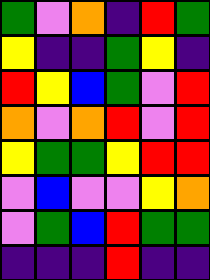[["green", "violet", "orange", "indigo", "red", "green"], ["yellow", "indigo", "indigo", "green", "yellow", "indigo"], ["red", "yellow", "blue", "green", "violet", "red"], ["orange", "violet", "orange", "red", "violet", "red"], ["yellow", "green", "green", "yellow", "red", "red"], ["violet", "blue", "violet", "violet", "yellow", "orange"], ["violet", "green", "blue", "red", "green", "green"], ["indigo", "indigo", "indigo", "red", "indigo", "indigo"]]